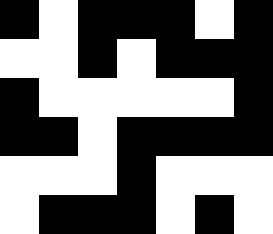[["black", "white", "black", "black", "black", "white", "black"], ["white", "white", "black", "white", "black", "black", "black"], ["black", "white", "white", "white", "white", "white", "black"], ["black", "black", "white", "black", "black", "black", "black"], ["white", "white", "white", "black", "white", "white", "white"], ["white", "black", "black", "black", "white", "black", "white"]]